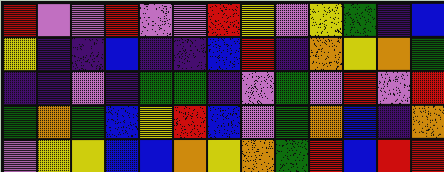[["red", "violet", "violet", "red", "violet", "violet", "red", "yellow", "violet", "yellow", "green", "indigo", "blue"], ["yellow", "indigo", "indigo", "blue", "indigo", "indigo", "blue", "red", "indigo", "orange", "yellow", "orange", "green"], ["indigo", "indigo", "violet", "indigo", "green", "green", "indigo", "violet", "green", "violet", "red", "violet", "red"], ["green", "orange", "green", "blue", "yellow", "red", "blue", "violet", "green", "orange", "blue", "indigo", "orange"], ["violet", "yellow", "yellow", "blue", "blue", "orange", "yellow", "orange", "green", "red", "blue", "red", "red"]]